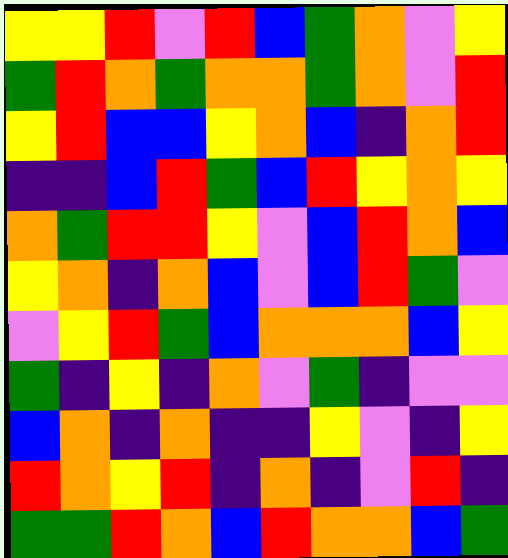[["yellow", "yellow", "red", "violet", "red", "blue", "green", "orange", "violet", "yellow"], ["green", "red", "orange", "green", "orange", "orange", "green", "orange", "violet", "red"], ["yellow", "red", "blue", "blue", "yellow", "orange", "blue", "indigo", "orange", "red"], ["indigo", "indigo", "blue", "red", "green", "blue", "red", "yellow", "orange", "yellow"], ["orange", "green", "red", "red", "yellow", "violet", "blue", "red", "orange", "blue"], ["yellow", "orange", "indigo", "orange", "blue", "violet", "blue", "red", "green", "violet"], ["violet", "yellow", "red", "green", "blue", "orange", "orange", "orange", "blue", "yellow"], ["green", "indigo", "yellow", "indigo", "orange", "violet", "green", "indigo", "violet", "violet"], ["blue", "orange", "indigo", "orange", "indigo", "indigo", "yellow", "violet", "indigo", "yellow"], ["red", "orange", "yellow", "red", "indigo", "orange", "indigo", "violet", "red", "indigo"], ["green", "green", "red", "orange", "blue", "red", "orange", "orange", "blue", "green"]]